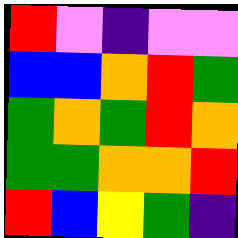[["red", "violet", "indigo", "violet", "violet"], ["blue", "blue", "orange", "red", "green"], ["green", "orange", "green", "red", "orange"], ["green", "green", "orange", "orange", "red"], ["red", "blue", "yellow", "green", "indigo"]]